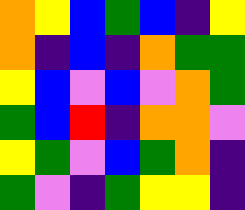[["orange", "yellow", "blue", "green", "blue", "indigo", "yellow"], ["orange", "indigo", "blue", "indigo", "orange", "green", "green"], ["yellow", "blue", "violet", "blue", "violet", "orange", "green"], ["green", "blue", "red", "indigo", "orange", "orange", "violet"], ["yellow", "green", "violet", "blue", "green", "orange", "indigo"], ["green", "violet", "indigo", "green", "yellow", "yellow", "indigo"]]